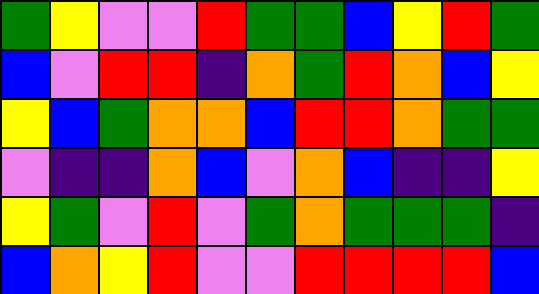[["green", "yellow", "violet", "violet", "red", "green", "green", "blue", "yellow", "red", "green"], ["blue", "violet", "red", "red", "indigo", "orange", "green", "red", "orange", "blue", "yellow"], ["yellow", "blue", "green", "orange", "orange", "blue", "red", "red", "orange", "green", "green"], ["violet", "indigo", "indigo", "orange", "blue", "violet", "orange", "blue", "indigo", "indigo", "yellow"], ["yellow", "green", "violet", "red", "violet", "green", "orange", "green", "green", "green", "indigo"], ["blue", "orange", "yellow", "red", "violet", "violet", "red", "red", "red", "red", "blue"]]